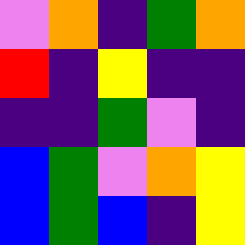[["violet", "orange", "indigo", "green", "orange"], ["red", "indigo", "yellow", "indigo", "indigo"], ["indigo", "indigo", "green", "violet", "indigo"], ["blue", "green", "violet", "orange", "yellow"], ["blue", "green", "blue", "indigo", "yellow"]]